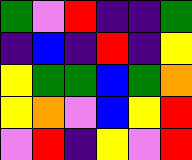[["green", "violet", "red", "indigo", "indigo", "green"], ["indigo", "blue", "indigo", "red", "indigo", "yellow"], ["yellow", "green", "green", "blue", "green", "orange"], ["yellow", "orange", "violet", "blue", "yellow", "red"], ["violet", "red", "indigo", "yellow", "violet", "red"]]